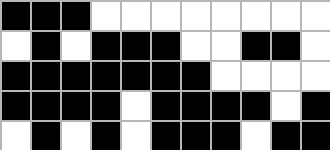[["black", "black", "black", "white", "white", "white", "white", "white", "white", "white", "white"], ["white", "black", "white", "black", "black", "black", "white", "white", "black", "black", "white"], ["black", "black", "black", "black", "black", "black", "black", "white", "white", "white", "white"], ["black", "black", "black", "black", "white", "black", "black", "black", "black", "white", "black"], ["white", "black", "white", "black", "white", "black", "black", "black", "white", "black", "black"]]